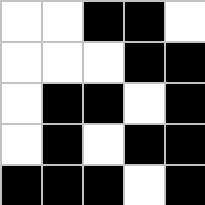[["white", "white", "black", "black", "white"], ["white", "white", "white", "black", "black"], ["white", "black", "black", "white", "black"], ["white", "black", "white", "black", "black"], ["black", "black", "black", "white", "black"]]